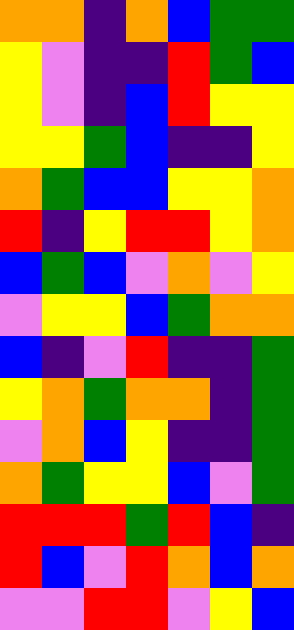[["orange", "orange", "indigo", "orange", "blue", "green", "green"], ["yellow", "violet", "indigo", "indigo", "red", "green", "blue"], ["yellow", "violet", "indigo", "blue", "red", "yellow", "yellow"], ["yellow", "yellow", "green", "blue", "indigo", "indigo", "yellow"], ["orange", "green", "blue", "blue", "yellow", "yellow", "orange"], ["red", "indigo", "yellow", "red", "red", "yellow", "orange"], ["blue", "green", "blue", "violet", "orange", "violet", "yellow"], ["violet", "yellow", "yellow", "blue", "green", "orange", "orange"], ["blue", "indigo", "violet", "red", "indigo", "indigo", "green"], ["yellow", "orange", "green", "orange", "orange", "indigo", "green"], ["violet", "orange", "blue", "yellow", "indigo", "indigo", "green"], ["orange", "green", "yellow", "yellow", "blue", "violet", "green"], ["red", "red", "red", "green", "red", "blue", "indigo"], ["red", "blue", "violet", "red", "orange", "blue", "orange"], ["violet", "violet", "red", "red", "violet", "yellow", "blue"]]